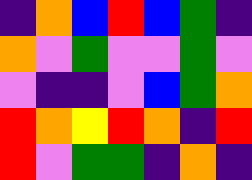[["indigo", "orange", "blue", "red", "blue", "green", "indigo"], ["orange", "violet", "green", "violet", "violet", "green", "violet"], ["violet", "indigo", "indigo", "violet", "blue", "green", "orange"], ["red", "orange", "yellow", "red", "orange", "indigo", "red"], ["red", "violet", "green", "green", "indigo", "orange", "indigo"]]